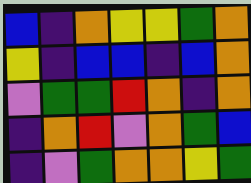[["blue", "indigo", "orange", "yellow", "yellow", "green", "orange"], ["yellow", "indigo", "blue", "blue", "indigo", "blue", "orange"], ["violet", "green", "green", "red", "orange", "indigo", "orange"], ["indigo", "orange", "red", "violet", "orange", "green", "blue"], ["indigo", "violet", "green", "orange", "orange", "yellow", "green"]]